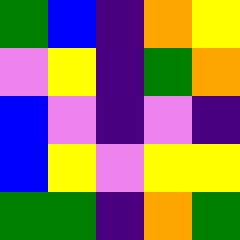[["green", "blue", "indigo", "orange", "yellow"], ["violet", "yellow", "indigo", "green", "orange"], ["blue", "violet", "indigo", "violet", "indigo"], ["blue", "yellow", "violet", "yellow", "yellow"], ["green", "green", "indigo", "orange", "green"]]